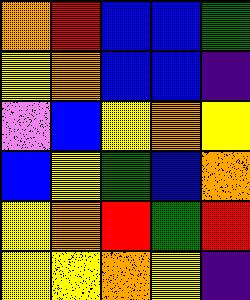[["orange", "red", "blue", "blue", "green"], ["yellow", "orange", "blue", "blue", "indigo"], ["violet", "blue", "yellow", "orange", "yellow"], ["blue", "yellow", "green", "blue", "orange"], ["yellow", "orange", "red", "green", "red"], ["yellow", "yellow", "orange", "yellow", "indigo"]]